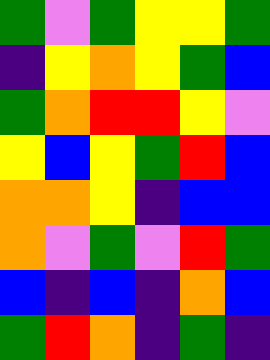[["green", "violet", "green", "yellow", "yellow", "green"], ["indigo", "yellow", "orange", "yellow", "green", "blue"], ["green", "orange", "red", "red", "yellow", "violet"], ["yellow", "blue", "yellow", "green", "red", "blue"], ["orange", "orange", "yellow", "indigo", "blue", "blue"], ["orange", "violet", "green", "violet", "red", "green"], ["blue", "indigo", "blue", "indigo", "orange", "blue"], ["green", "red", "orange", "indigo", "green", "indigo"]]